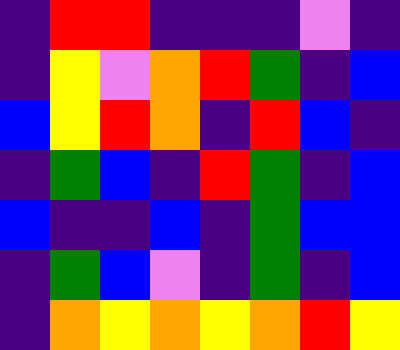[["indigo", "red", "red", "indigo", "indigo", "indigo", "violet", "indigo"], ["indigo", "yellow", "violet", "orange", "red", "green", "indigo", "blue"], ["blue", "yellow", "red", "orange", "indigo", "red", "blue", "indigo"], ["indigo", "green", "blue", "indigo", "red", "green", "indigo", "blue"], ["blue", "indigo", "indigo", "blue", "indigo", "green", "blue", "blue"], ["indigo", "green", "blue", "violet", "indigo", "green", "indigo", "blue"], ["indigo", "orange", "yellow", "orange", "yellow", "orange", "red", "yellow"]]